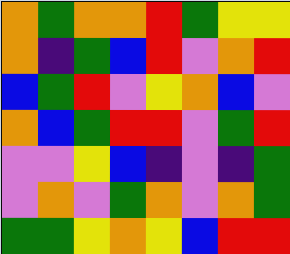[["orange", "green", "orange", "orange", "red", "green", "yellow", "yellow"], ["orange", "indigo", "green", "blue", "red", "violet", "orange", "red"], ["blue", "green", "red", "violet", "yellow", "orange", "blue", "violet"], ["orange", "blue", "green", "red", "red", "violet", "green", "red"], ["violet", "violet", "yellow", "blue", "indigo", "violet", "indigo", "green"], ["violet", "orange", "violet", "green", "orange", "violet", "orange", "green"], ["green", "green", "yellow", "orange", "yellow", "blue", "red", "red"]]